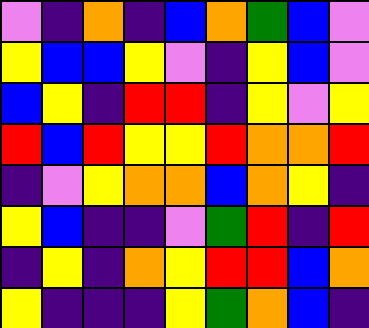[["violet", "indigo", "orange", "indigo", "blue", "orange", "green", "blue", "violet"], ["yellow", "blue", "blue", "yellow", "violet", "indigo", "yellow", "blue", "violet"], ["blue", "yellow", "indigo", "red", "red", "indigo", "yellow", "violet", "yellow"], ["red", "blue", "red", "yellow", "yellow", "red", "orange", "orange", "red"], ["indigo", "violet", "yellow", "orange", "orange", "blue", "orange", "yellow", "indigo"], ["yellow", "blue", "indigo", "indigo", "violet", "green", "red", "indigo", "red"], ["indigo", "yellow", "indigo", "orange", "yellow", "red", "red", "blue", "orange"], ["yellow", "indigo", "indigo", "indigo", "yellow", "green", "orange", "blue", "indigo"]]